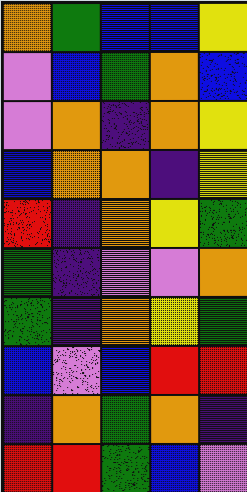[["orange", "green", "blue", "blue", "yellow"], ["violet", "blue", "green", "orange", "blue"], ["violet", "orange", "indigo", "orange", "yellow"], ["blue", "orange", "orange", "indigo", "yellow"], ["red", "indigo", "orange", "yellow", "green"], ["green", "indigo", "violet", "violet", "orange"], ["green", "indigo", "orange", "yellow", "green"], ["blue", "violet", "blue", "red", "red"], ["indigo", "orange", "green", "orange", "indigo"], ["red", "red", "green", "blue", "violet"]]